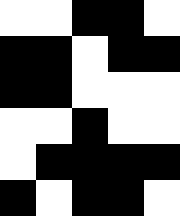[["white", "white", "black", "black", "white"], ["black", "black", "white", "black", "black"], ["black", "black", "white", "white", "white"], ["white", "white", "black", "white", "white"], ["white", "black", "black", "black", "black"], ["black", "white", "black", "black", "white"]]